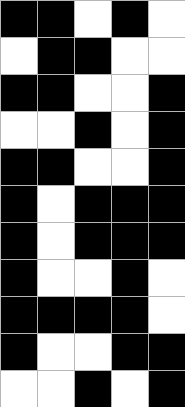[["black", "black", "white", "black", "white"], ["white", "black", "black", "white", "white"], ["black", "black", "white", "white", "black"], ["white", "white", "black", "white", "black"], ["black", "black", "white", "white", "black"], ["black", "white", "black", "black", "black"], ["black", "white", "black", "black", "black"], ["black", "white", "white", "black", "white"], ["black", "black", "black", "black", "white"], ["black", "white", "white", "black", "black"], ["white", "white", "black", "white", "black"]]